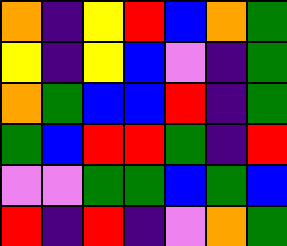[["orange", "indigo", "yellow", "red", "blue", "orange", "green"], ["yellow", "indigo", "yellow", "blue", "violet", "indigo", "green"], ["orange", "green", "blue", "blue", "red", "indigo", "green"], ["green", "blue", "red", "red", "green", "indigo", "red"], ["violet", "violet", "green", "green", "blue", "green", "blue"], ["red", "indigo", "red", "indigo", "violet", "orange", "green"]]